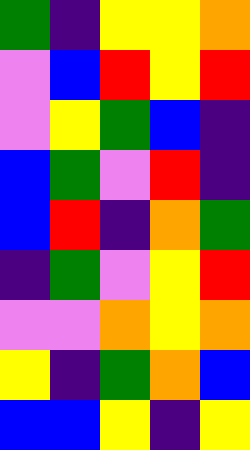[["green", "indigo", "yellow", "yellow", "orange"], ["violet", "blue", "red", "yellow", "red"], ["violet", "yellow", "green", "blue", "indigo"], ["blue", "green", "violet", "red", "indigo"], ["blue", "red", "indigo", "orange", "green"], ["indigo", "green", "violet", "yellow", "red"], ["violet", "violet", "orange", "yellow", "orange"], ["yellow", "indigo", "green", "orange", "blue"], ["blue", "blue", "yellow", "indigo", "yellow"]]